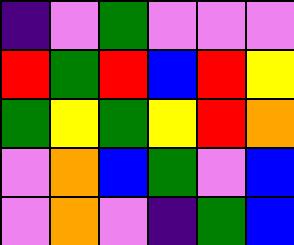[["indigo", "violet", "green", "violet", "violet", "violet"], ["red", "green", "red", "blue", "red", "yellow"], ["green", "yellow", "green", "yellow", "red", "orange"], ["violet", "orange", "blue", "green", "violet", "blue"], ["violet", "orange", "violet", "indigo", "green", "blue"]]